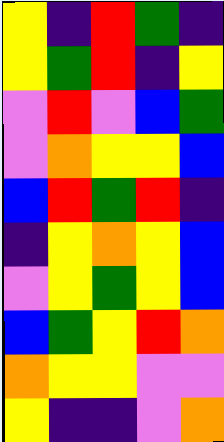[["yellow", "indigo", "red", "green", "indigo"], ["yellow", "green", "red", "indigo", "yellow"], ["violet", "red", "violet", "blue", "green"], ["violet", "orange", "yellow", "yellow", "blue"], ["blue", "red", "green", "red", "indigo"], ["indigo", "yellow", "orange", "yellow", "blue"], ["violet", "yellow", "green", "yellow", "blue"], ["blue", "green", "yellow", "red", "orange"], ["orange", "yellow", "yellow", "violet", "violet"], ["yellow", "indigo", "indigo", "violet", "orange"]]